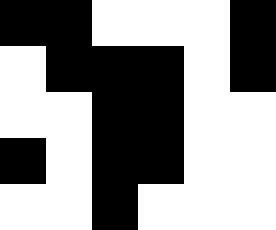[["black", "black", "white", "white", "white", "black"], ["white", "black", "black", "black", "white", "black"], ["white", "white", "black", "black", "white", "white"], ["black", "white", "black", "black", "white", "white"], ["white", "white", "black", "white", "white", "white"]]